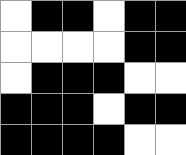[["white", "black", "black", "white", "black", "black"], ["white", "white", "white", "white", "black", "black"], ["white", "black", "black", "black", "white", "white"], ["black", "black", "black", "white", "black", "black"], ["black", "black", "black", "black", "white", "white"]]